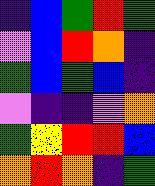[["indigo", "blue", "green", "red", "green"], ["violet", "blue", "red", "orange", "indigo"], ["green", "blue", "green", "blue", "indigo"], ["violet", "indigo", "indigo", "violet", "orange"], ["green", "yellow", "red", "red", "blue"], ["orange", "red", "orange", "indigo", "green"]]